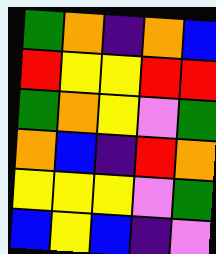[["green", "orange", "indigo", "orange", "blue"], ["red", "yellow", "yellow", "red", "red"], ["green", "orange", "yellow", "violet", "green"], ["orange", "blue", "indigo", "red", "orange"], ["yellow", "yellow", "yellow", "violet", "green"], ["blue", "yellow", "blue", "indigo", "violet"]]